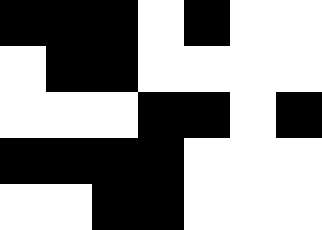[["black", "black", "black", "white", "black", "white", "white"], ["white", "black", "black", "white", "white", "white", "white"], ["white", "white", "white", "black", "black", "white", "black"], ["black", "black", "black", "black", "white", "white", "white"], ["white", "white", "black", "black", "white", "white", "white"]]